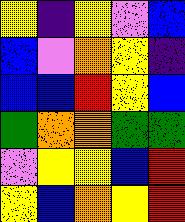[["yellow", "indigo", "yellow", "violet", "blue"], ["blue", "violet", "orange", "yellow", "indigo"], ["blue", "blue", "red", "yellow", "blue"], ["green", "orange", "orange", "green", "green"], ["violet", "yellow", "yellow", "blue", "red"], ["yellow", "blue", "orange", "yellow", "red"]]